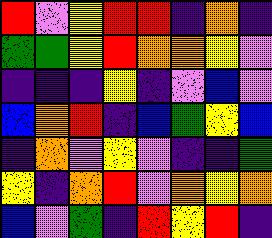[["red", "violet", "yellow", "red", "red", "indigo", "orange", "indigo"], ["green", "green", "yellow", "red", "orange", "orange", "yellow", "violet"], ["indigo", "indigo", "indigo", "yellow", "indigo", "violet", "blue", "violet"], ["blue", "orange", "red", "indigo", "blue", "green", "yellow", "blue"], ["indigo", "orange", "violet", "yellow", "violet", "indigo", "indigo", "green"], ["yellow", "indigo", "orange", "red", "violet", "orange", "yellow", "orange"], ["blue", "violet", "green", "indigo", "red", "yellow", "red", "indigo"]]